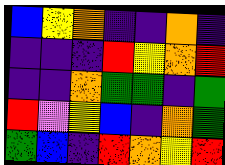[["blue", "yellow", "orange", "indigo", "indigo", "orange", "indigo"], ["indigo", "indigo", "indigo", "red", "yellow", "orange", "red"], ["indigo", "indigo", "orange", "green", "green", "indigo", "green"], ["red", "violet", "yellow", "blue", "indigo", "orange", "green"], ["green", "blue", "indigo", "red", "orange", "yellow", "red"]]